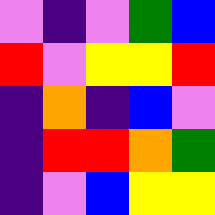[["violet", "indigo", "violet", "green", "blue"], ["red", "violet", "yellow", "yellow", "red"], ["indigo", "orange", "indigo", "blue", "violet"], ["indigo", "red", "red", "orange", "green"], ["indigo", "violet", "blue", "yellow", "yellow"]]